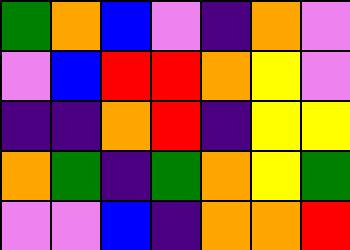[["green", "orange", "blue", "violet", "indigo", "orange", "violet"], ["violet", "blue", "red", "red", "orange", "yellow", "violet"], ["indigo", "indigo", "orange", "red", "indigo", "yellow", "yellow"], ["orange", "green", "indigo", "green", "orange", "yellow", "green"], ["violet", "violet", "blue", "indigo", "orange", "orange", "red"]]